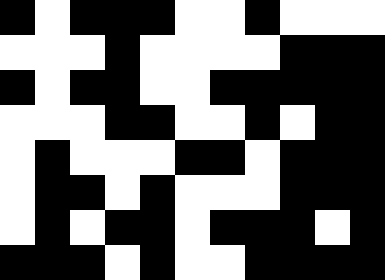[["black", "white", "black", "black", "black", "white", "white", "black", "white", "white", "white"], ["white", "white", "white", "black", "white", "white", "white", "white", "black", "black", "black"], ["black", "white", "black", "black", "white", "white", "black", "black", "black", "black", "black"], ["white", "white", "white", "black", "black", "white", "white", "black", "white", "black", "black"], ["white", "black", "white", "white", "white", "black", "black", "white", "black", "black", "black"], ["white", "black", "black", "white", "black", "white", "white", "white", "black", "black", "black"], ["white", "black", "white", "black", "black", "white", "black", "black", "black", "white", "black"], ["black", "black", "black", "white", "black", "white", "white", "black", "black", "black", "black"]]